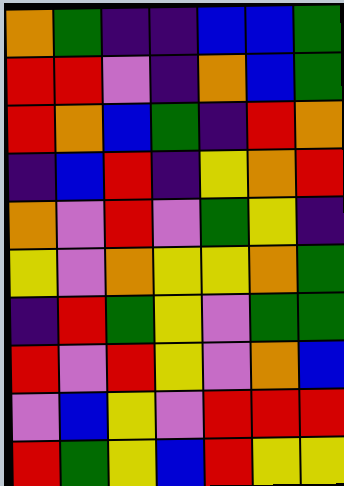[["orange", "green", "indigo", "indigo", "blue", "blue", "green"], ["red", "red", "violet", "indigo", "orange", "blue", "green"], ["red", "orange", "blue", "green", "indigo", "red", "orange"], ["indigo", "blue", "red", "indigo", "yellow", "orange", "red"], ["orange", "violet", "red", "violet", "green", "yellow", "indigo"], ["yellow", "violet", "orange", "yellow", "yellow", "orange", "green"], ["indigo", "red", "green", "yellow", "violet", "green", "green"], ["red", "violet", "red", "yellow", "violet", "orange", "blue"], ["violet", "blue", "yellow", "violet", "red", "red", "red"], ["red", "green", "yellow", "blue", "red", "yellow", "yellow"]]